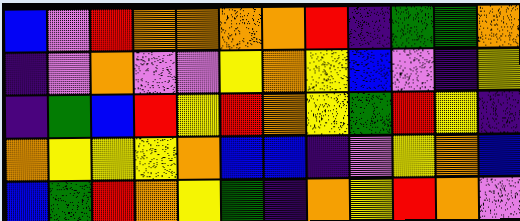[["blue", "violet", "red", "orange", "orange", "orange", "orange", "red", "indigo", "green", "green", "orange"], ["indigo", "violet", "orange", "violet", "violet", "yellow", "orange", "yellow", "blue", "violet", "indigo", "yellow"], ["indigo", "green", "blue", "red", "yellow", "red", "orange", "yellow", "green", "red", "yellow", "indigo"], ["orange", "yellow", "yellow", "yellow", "orange", "blue", "blue", "indigo", "violet", "yellow", "orange", "blue"], ["blue", "green", "red", "orange", "yellow", "green", "indigo", "orange", "yellow", "red", "orange", "violet"]]